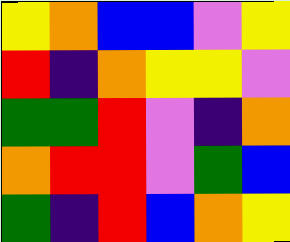[["yellow", "orange", "blue", "blue", "violet", "yellow"], ["red", "indigo", "orange", "yellow", "yellow", "violet"], ["green", "green", "red", "violet", "indigo", "orange"], ["orange", "red", "red", "violet", "green", "blue"], ["green", "indigo", "red", "blue", "orange", "yellow"]]